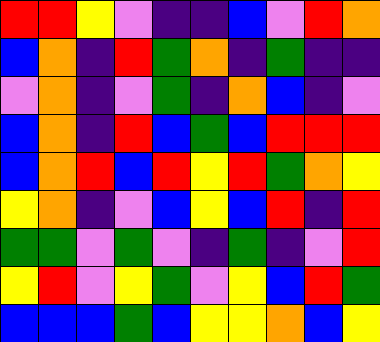[["red", "red", "yellow", "violet", "indigo", "indigo", "blue", "violet", "red", "orange"], ["blue", "orange", "indigo", "red", "green", "orange", "indigo", "green", "indigo", "indigo"], ["violet", "orange", "indigo", "violet", "green", "indigo", "orange", "blue", "indigo", "violet"], ["blue", "orange", "indigo", "red", "blue", "green", "blue", "red", "red", "red"], ["blue", "orange", "red", "blue", "red", "yellow", "red", "green", "orange", "yellow"], ["yellow", "orange", "indigo", "violet", "blue", "yellow", "blue", "red", "indigo", "red"], ["green", "green", "violet", "green", "violet", "indigo", "green", "indigo", "violet", "red"], ["yellow", "red", "violet", "yellow", "green", "violet", "yellow", "blue", "red", "green"], ["blue", "blue", "blue", "green", "blue", "yellow", "yellow", "orange", "blue", "yellow"]]